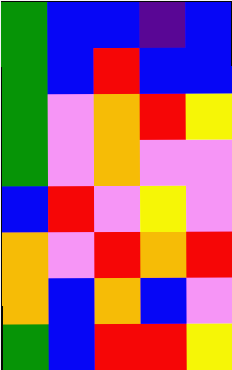[["green", "blue", "blue", "indigo", "blue"], ["green", "blue", "red", "blue", "blue"], ["green", "violet", "orange", "red", "yellow"], ["green", "violet", "orange", "violet", "violet"], ["blue", "red", "violet", "yellow", "violet"], ["orange", "violet", "red", "orange", "red"], ["orange", "blue", "orange", "blue", "violet"], ["green", "blue", "red", "red", "yellow"]]